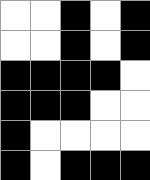[["white", "white", "black", "white", "black"], ["white", "white", "black", "white", "black"], ["black", "black", "black", "black", "white"], ["black", "black", "black", "white", "white"], ["black", "white", "white", "white", "white"], ["black", "white", "black", "black", "black"]]